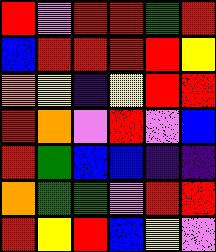[["red", "violet", "red", "red", "green", "red"], ["blue", "red", "red", "red", "red", "yellow"], ["orange", "yellow", "indigo", "yellow", "red", "red"], ["red", "orange", "violet", "red", "violet", "blue"], ["red", "green", "blue", "blue", "indigo", "indigo"], ["orange", "green", "green", "violet", "red", "red"], ["red", "yellow", "red", "blue", "yellow", "violet"]]